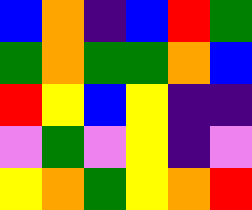[["blue", "orange", "indigo", "blue", "red", "green"], ["green", "orange", "green", "green", "orange", "blue"], ["red", "yellow", "blue", "yellow", "indigo", "indigo"], ["violet", "green", "violet", "yellow", "indigo", "violet"], ["yellow", "orange", "green", "yellow", "orange", "red"]]